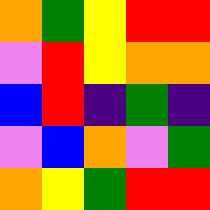[["orange", "green", "yellow", "red", "red"], ["violet", "red", "yellow", "orange", "orange"], ["blue", "red", "indigo", "green", "indigo"], ["violet", "blue", "orange", "violet", "green"], ["orange", "yellow", "green", "red", "red"]]